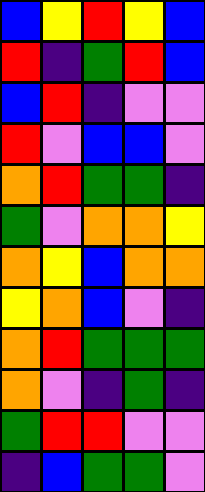[["blue", "yellow", "red", "yellow", "blue"], ["red", "indigo", "green", "red", "blue"], ["blue", "red", "indigo", "violet", "violet"], ["red", "violet", "blue", "blue", "violet"], ["orange", "red", "green", "green", "indigo"], ["green", "violet", "orange", "orange", "yellow"], ["orange", "yellow", "blue", "orange", "orange"], ["yellow", "orange", "blue", "violet", "indigo"], ["orange", "red", "green", "green", "green"], ["orange", "violet", "indigo", "green", "indigo"], ["green", "red", "red", "violet", "violet"], ["indigo", "blue", "green", "green", "violet"]]